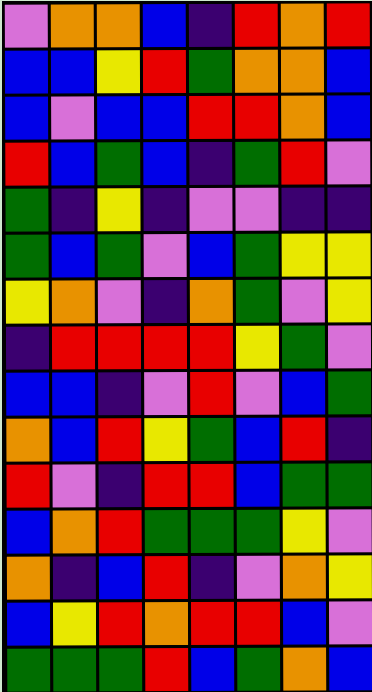[["violet", "orange", "orange", "blue", "indigo", "red", "orange", "red"], ["blue", "blue", "yellow", "red", "green", "orange", "orange", "blue"], ["blue", "violet", "blue", "blue", "red", "red", "orange", "blue"], ["red", "blue", "green", "blue", "indigo", "green", "red", "violet"], ["green", "indigo", "yellow", "indigo", "violet", "violet", "indigo", "indigo"], ["green", "blue", "green", "violet", "blue", "green", "yellow", "yellow"], ["yellow", "orange", "violet", "indigo", "orange", "green", "violet", "yellow"], ["indigo", "red", "red", "red", "red", "yellow", "green", "violet"], ["blue", "blue", "indigo", "violet", "red", "violet", "blue", "green"], ["orange", "blue", "red", "yellow", "green", "blue", "red", "indigo"], ["red", "violet", "indigo", "red", "red", "blue", "green", "green"], ["blue", "orange", "red", "green", "green", "green", "yellow", "violet"], ["orange", "indigo", "blue", "red", "indigo", "violet", "orange", "yellow"], ["blue", "yellow", "red", "orange", "red", "red", "blue", "violet"], ["green", "green", "green", "red", "blue", "green", "orange", "blue"]]